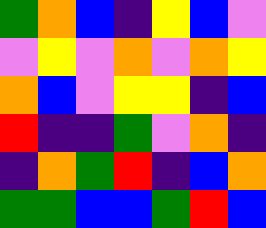[["green", "orange", "blue", "indigo", "yellow", "blue", "violet"], ["violet", "yellow", "violet", "orange", "violet", "orange", "yellow"], ["orange", "blue", "violet", "yellow", "yellow", "indigo", "blue"], ["red", "indigo", "indigo", "green", "violet", "orange", "indigo"], ["indigo", "orange", "green", "red", "indigo", "blue", "orange"], ["green", "green", "blue", "blue", "green", "red", "blue"]]